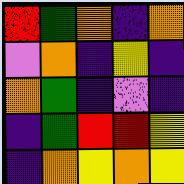[["red", "green", "orange", "indigo", "orange"], ["violet", "orange", "indigo", "yellow", "indigo"], ["orange", "green", "indigo", "violet", "indigo"], ["indigo", "green", "red", "red", "yellow"], ["indigo", "orange", "yellow", "orange", "yellow"]]